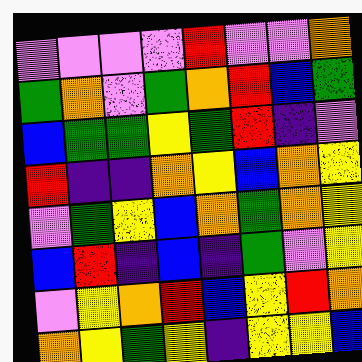[["violet", "violet", "violet", "violet", "red", "violet", "violet", "orange"], ["green", "orange", "violet", "green", "orange", "red", "blue", "green"], ["blue", "green", "green", "yellow", "green", "red", "indigo", "violet"], ["red", "indigo", "indigo", "orange", "yellow", "blue", "orange", "yellow"], ["violet", "green", "yellow", "blue", "orange", "green", "orange", "yellow"], ["blue", "red", "indigo", "blue", "indigo", "green", "violet", "yellow"], ["violet", "yellow", "orange", "red", "blue", "yellow", "red", "orange"], ["orange", "yellow", "green", "yellow", "indigo", "yellow", "yellow", "blue"]]